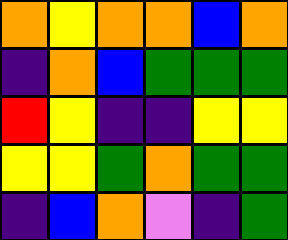[["orange", "yellow", "orange", "orange", "blue", "orange"], ["indigo", "orange", "blue", "green", "green", "green"], ["red", "yellow", "indigo", "indigo", "yellow", "yellow"], ["yellow", "yellow", "green", "orange", "green", "green"], ["indigo", "blue", "orange", "violet", "indigo", "green"]]